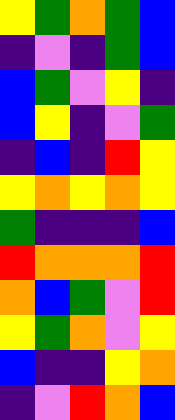[["yellow", "green", "orange", "green", "blue"], ["indigo", "violet", "indigo", "green", "blue"], ["blue", "green", "violet", "yellow", "indigo"], ["blue", "yellow", "indigo", "violet", "green"], ["indigo", "blue", "indigo", "red", "yellow"], ["yellow", "orange", "yellow", "orange", "yellow"], ["green", "indigo", "indigo", "indigo", "blue"], ["red", "orange", "orange", "orange", "red"], ["orange", "blue", "green", "violet", "red"], ["yellow", "green", "orange", "violet", "yellow"], ["blue", "indigo", "indigo", "yellow", "orange"], ["indigo", "violet", "red", "orange", "blue"]]